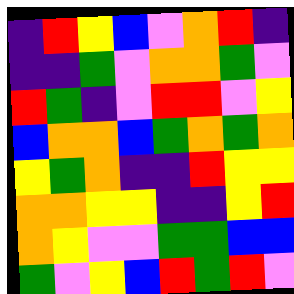[["indigo", "red", "yellow", "blue", "violet", "orange", "red", "indigo"], ["indigo", "indigo", "green", "violet", "orange", "orange", "green", "violet"], ["red", "green", "indigo", "violet", "red", "red", "violet", "yellow"], ["blue", "orange", "orange", "blue", "green", "orange", "green", "orange"], ["yellow", "green", "orange", "indigo", "indigo", "red", "yellow", "yellow"], ["orange", "orange", "yellow", "yellow", "indigo", "indigo", "yellow", "red"], ["orange", "yellow", "violet", "violet", "green", "green", "blue", "blue"], ["green", "violet", "yellow", "blue", "red", "green", "red", "violet"]]